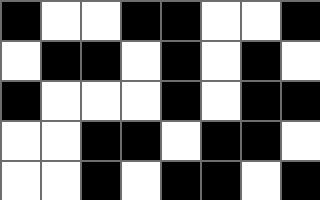[["black", "white", "white", "black", "black", "white", "white", "black"], ["white", "black", "black", "white", "black", "white", "black", "white"], ["black", "white", "white", "white", "black", "white", "black", "black"], ["white", "white", "black", "black", "white", "black", "black", "white"], ["white", "white", "black", "white", "black", "black", "white", "black"]]